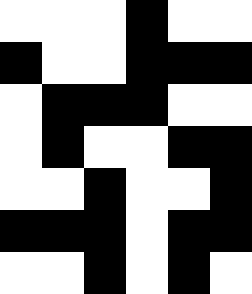[["white", "white", "white", "black", "white", "white"], ["black", "white", "white", "black", "black", "black"], ["white", "black", "black", "black", "white", "white"], ["white", "black", "white", "white", "black", "black"], ["white", "white", "black", "white", "white", "black"], ["black", "black", "black", "white", "black", "black"], ["white", "white", "black", "white", "black", "white"]]